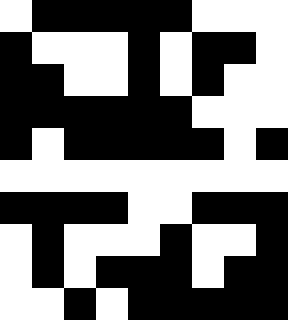[["white", "black", "black", "black", "black", "black", "white", "white", "white"], ["black", "white", "white", "white", "black", "white", "black", "black", "white"], ["black", "black", "white", "white", "black", "white", "black", "white", "white"], ["black", "black", "black", "black", "black", "black", "white", "white", "white"], ["black", "white", "black", "black", "black", "black", "black", "white", "black"], ["white", "white", "white", "white", "white", "white", "white", "white", "white"], ["black", "black", "black", "black", "white", "white", "black", "black", "black"], ["white", "black", "white", "white", "white", "black", "white", "white", "black"], ["white", "black", "white", "black", "black", "black", "white", "black", "black"], ["white", "white", "black", "white", "black", "black", "black", "black", "black"]]